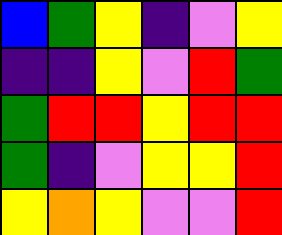[["blue", "green", "yellow", "indigo", "violet", "yellow"], ["indigo", "indigo", "yellow", "violet", "red", "green"], ["green", "red", "red", "yellow", "red", "red"], ["green", "indigo", "violet", "yellow", "yellow", "red"], ["yellow", "orange", "yellow", "violet", "violet", "red"]]